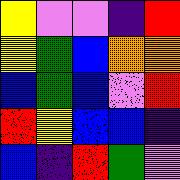[["yellow", "violet", "violet", "indigo", "red"], ["yellow", "green", "blue", "orange", "orange"], ["blue", "green", "blue", "violet", "red"], ["red", "yellow", "blue", "blue", "indigo"], ["blue", "indigo", "red", "green", "violet"]]